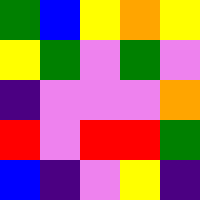[["green", "blue", "yellow", "orange", "yellow"], ["yellow", "green", "violet", "green", "violet"], ["indigo", "violet", "violet", "violet", "orange"], ["red", "violet", "red", "red", "green"], ["blue", "indigo", "violet", "yellow", "indigo"]]